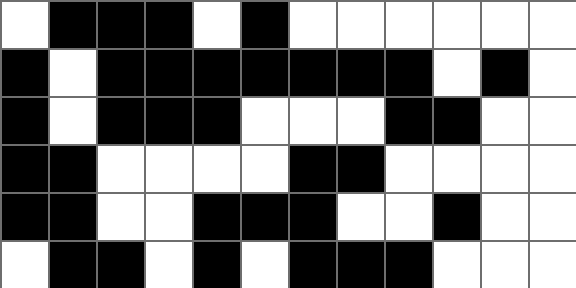[["white", "black", "black", "black", "white", "black", "white", "white", "white", "white", "white", "white"], ["black", "white", "black", "black", "black", "black", "black", "black", "black", "white", "black", "white"], ["black", "white", "black", "black", "black", "white", "white", "white", "black", "black", "white", "white"], ["black", "black", "white", "white", "white", "white", "black", "black", "white", "white", "white", "white"], ["black", "black", "white", "white", "black", "black", "black", "white", "white", "black", "white", "white"], ["white", "black", "black", "white", "black", "white", "black", "black", "black", "white", "white", "white"]]